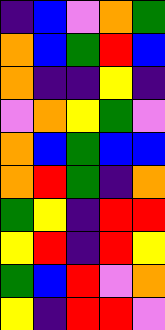[["indigo", "blue", "violet", "orange", "green"], ["orange", "blue", "green", "red", "blue"], ["orange", "indigo", "indigo", "yellow", "indigo"], ["violet", "orange", "yellow", "green", "violet"], ["orange", "blue", "green", "blue", "blue"], ["orange", "red", "green", "indigo", "orange"], ["green", "yellow", "indigo", "red", "red"], ["yellow", "red", "indigo", "red", "yellow"], ["green", "blue", "red", "violet", "orange"], ["yellow", "indigo", "red", "red", "violet"]]